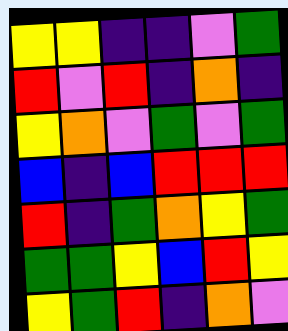[["yellow", "yellow", "indigo", "indigo", "violet", "green"], ["red", "violet", "red", "indigo", "orange", "indigo"], ["yellow", "orange", "violet", "green", "violet", "green"], ["blue", "indigo", "blue", "red", "red", "red"], ["red", "indigo", "green", "orange", "yellow", "green"], ["green", "green", "yellow", "blue", "red", "yellow"], ["yellow", "green", "red", "indigo", "orange", "violet"]]